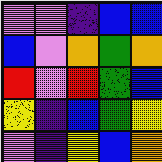[["violet", "violet", "indigo", "blue", "blue"], ["blue", "violet", "orange", "green", "orange"], ["red", "violet", "red", "green", "blue"], ["yellow", "indigo", "blue", "green", "yellow"], ["violet", "indigo", "yellow", "blue", "orange"]]